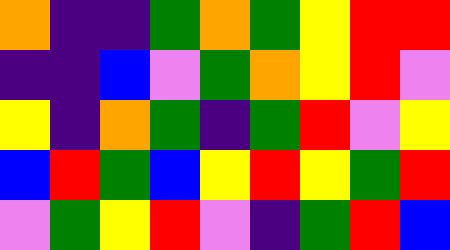[["orange", "indigo", "indigo", "green", "orange", "green", "yellow", "red", "red"], ["indigo", "indigo", "blue", "violet", "green", "orange", "yellow", "red", "violet"], ["yellow", "indigo", "orange", "green", "indigo", "green", "red", "violet", "yellow"], ["blue", "red", "green", "blue", "yellow", "red", "yellow", "green", "red"], ["violet", "green", "yellow", "red", "violet", "indigo", "green", "red", "blue"]]